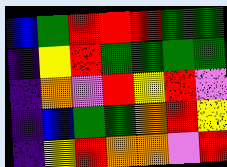[["blue", "green", "red", "red", "red", "green", "green"], ["indigo", "yellow", "red", "green", "green", "green", "green"], ["indigo", "orange", "violet", "red", "yellow", "red", "violet"], ["indigo", "blue", "green", "green", "orange", "red", "yellow"], ["indigo", "yellow", "red", "orange", "orange", "violet", "red"]]